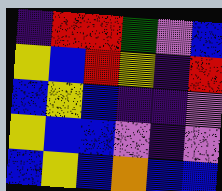[["indigo", "red", "red", "green", "violet", "blue"], ["yellow", "blue", "red", "yellow", "indigo", "red"], ["blue", "yellow", "blue", "indigo", "indigo", "violet"], ["yellow", "blue", "blue", "violet", "indigo", "violet"], ["blue", "yellow", "blue", "orange", "blue", "blue"]]